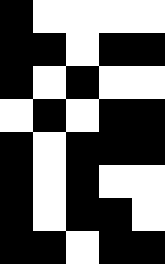[["black", "white", "white", "white", "white"], ["black", "black", "white", "black", "black"], ["black", "white", "black", "white", "white"], ["white", "black", "white", "black", "black"], ["black", "white", "black", "black", "black"], ["black", "white", "black", "white", "white"], ["black", "white", "black", "black", "white"], ["black", "black", "white", "black", "black"]]